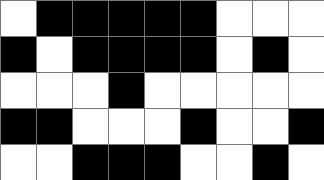[["white", "black", "black", "black", "black", "black", "white", "white", "white"], ["black", "white", "black", "black", "black", "black", "white", "black", "white"], ["white", "white", "white", "black", "white", "white", "white", "white", "white"], ["black", "black", "white", "white", "white", "black", "white", "white", "black"], ["white", "white", "black", "black", "black", "white", "white", "black", "white"]]